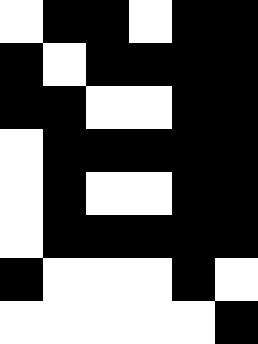[["white", "black", "black", "white", "black", "black"], ["black", "white", "black", "black", "black", "black"], ["black", "black", "white", "white", "black", "black"], ["white", "black", "black", "black", "black", "black"], ["white", "black", "white", "white", "black", "black"], ["white", "black", "black", "black", "black", "black"], ["black", "white", "white", "white", "black", "white"], ["white", "white", "white", "white", "white", "black"]]